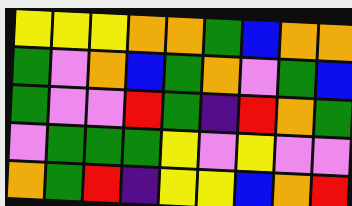[["yellow", "yellow", "yellow", "orange", "orange", "green", "blue", "orange", "orange"], ["green", "violet", "orange", "blue", "green", "orange", "violet", "green", "blue"], ["green", "violet", "violet", "red", "green", "indigo", "red", "orange", "green"], ["violet", "green", "green", "green", "yellow", "violet", "yellow", "violet", "violet"], ["orange", "green", "red", "indigo", "yellow", "yellow", "blue", "orange", "red"]]